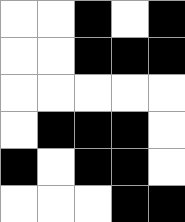[["white", "white", "black", "white", "black"], ["white", "white", "black", "black", "black"], ["white", "white", "white", "white", "white"], ["white", "black", "black", "black", "white"], ["black", "white", "black", "black", "white"], ["white", "white", "white", "black", "black"]]